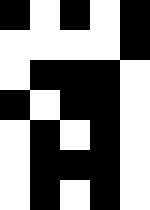[["black", "white", "black", "white", "black"], ["white", "white", "white", "white", "black"], ["white", "black", "black", "black", "white"], ["black", "white", "black", "black", "white"], ["white", "black", "white", "black", "white"], ["white", "black", "black", "black", "white"], ["white", "black", "white", "black", "white"]]